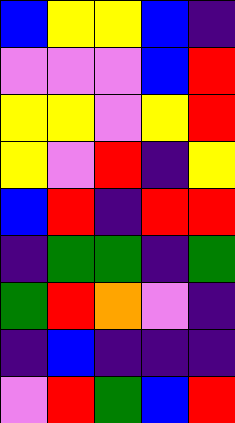[["blue", "yellow", "yellow", "blue", "indigo"], ["violet", "violet", "violet", "blue", "red"], ["yellow", "yellow", "violet", "yellow", "red"], ["yellow", "violet", "red", "indigo", "yellow"], ["blue", "red", "indigo", "red", "red"], ["indigo", "green", "green", "indigo", "green"], ["green", "red", "orange", "violet", "indigo"], ["indigo", "blue", "indigo", "indigo", "indigo"], ["violet", "red", "green", "blue", "red"]]